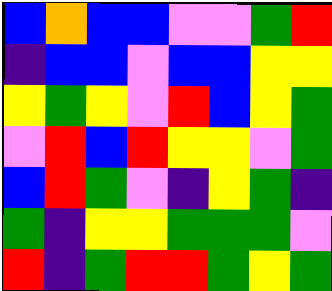[["blue", "orange", "blue", "blue", "violet", "violet", "green", "red"], ["indigo", "blue", "blue", "violet", "blue", "blue", "yellow", "yellow"], ["yellow", "green", "yellow", "violet", "red", "blue", "yellow", "green"], ["violet", "red", "blue", "red", "yellow", "yellow", "violet", "green"], ["blue", "red", "green", "violet", "indigo", "yellow", "green", "indigo"], ["green", "indigo", "yellow", "yellow", "green", "green", "green", "violet"], ["red", "indigo", "green", "red", "red", "green", "yellow", "green"]]